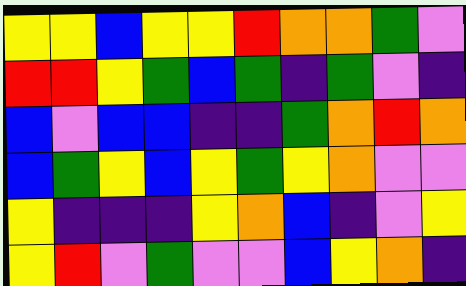[["yellow", "yellow", "blue", "yellow", "yellow", "red", "orange", "orange", "green", "violet"], ["red", "red", "yellow", "green", "blue", "green", "indigo", "green", "violet", "indigo"], ["blue", "violet", "blue", "blue", "indigo", "indigo", "green", "orange", "red", "orange"], ["blue", "green", "yellow", "blue", "yellow", "green", "yellow", "orange", "violet", "violet"], ["yellow", "indigo", "indigo", "indigo", "yellow", "orange", "blue", "indigo", "violet", "yellow"], ["yellow", "red", "violet", "green", "violet", "violet", "blue", "yellow", "orange", "indigo"]]